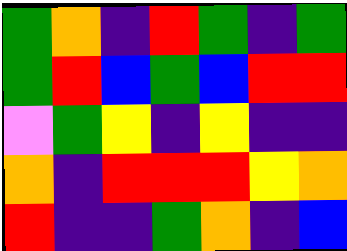[["green", "orange", "indigo", "red", "green", "indigo", "green"], ["green", "red", "blue", "green", "blue", "red", "red"], ["violet", "green", "yellow", "indigo", "yellow", "indigo", "indigo"], ["orange", "indigo", "red", "red", "red", "yellow", "orange"], ["red", "indigo", "indigo", "green", "orange", "indigo", "blue"]]